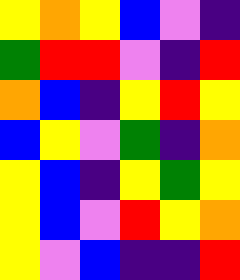[["yellow", "orange", "yellow", "blue", "violet", "indigo"], ["green", "red", "red", "violet", "indigo", "red"], ["orange", "blue", "indigo", "yellow", "red", "yellow"], ["blue", "yellow", "violet", "green", "indigo", "orange"], ["yellow", "blue", "indigo", "yellow", "green", "yellow"], ["yellow", "blue", "violet", "red", "yellow", "orange"], ["yellow", "violet", "blue", "indigo", "indigo", "red"]]